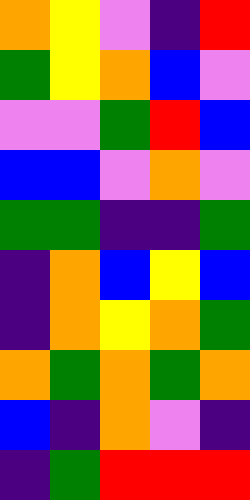[["orange", "yellow", "violet", "indigo", "red"], ["green", "yellow", "orange", "blue", "violet"], ["violet", "violet", "green", "red", "blue"], ["blue", "blue", "violet", "orange", "violet"], ["green", "green", "indigo", "indigo", "green"], ["indigo", "orange", "blue", "yellow", "blue"], ["indigo", "orange", "yellow", "orange", "green"], ["orange", "green", "orange", "green", "orange"], ["blue", "indigo", "orange", "violet", "indigo"], ["indigo", "green", "red", "red", "red"]]